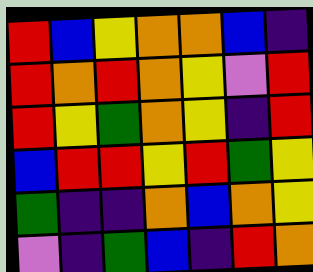[["red", "blue", "yellow", "orange", "orange", "blue", "indigo"], ["red", "orange", "red", "orange", "yellow", "violet", "red"], ["red", "yellow", "green", "orange", "yellow", "indigo", "red"], ["blue", "red", "red", "yellow", "red", "green", "yellow"], ["green", "indigo", "indigo", "orange", "blue", "orange", "yellow"], ["violet", "indigo", "green", "blue", "indigo", "red", "orange"]]